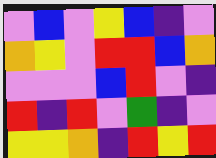[["violet", "blue", "violet", "yellow", "blue", "indigo", "violet"], ["orange", "yellow", "violet", "red", "red", "blue", "orange"], ["violet", "violet", "violet", "blue", "red", "violet", "indigo"], ["red", "indigo", "red", "violet", "green", "indigo", "violet"], ["yellow", "yellow", "orange", "indigo", "red", "yellow", "red"]]